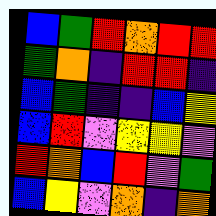[["blue", "green", "red", "orange", "red", "red"], ["green", "orange", "indigo", "red", "red", "indigo"], ["blue", "green", "indigo", "indigo", "blue", "yellow"], ["blue", "red", "violet", "yellow", "yellow", "violet"], ["red", "orange", "blue", "red", "violet", "green"], ["blue", "yellow", "violet", "orange", "indigo", "orange"]]